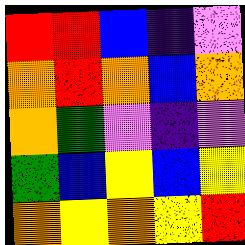[["red", "red", "blue", "indigo", "violet"], ["orange", "red", "orange", "blue", "orange"], ["orange", "green", "violet", "indigo", "violet"], ["green", "blue", "yellow", "blue", "yellow"], ["orange", "yellow", "orange", "yellow", "red"]]